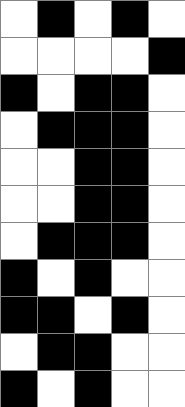[["white", "black", "white", "black", "white"], ["white", "white", "white", "white", "black"], ["black", "white", "black", "black", "white"], ["white", "black", "black", "black", "white"], ["white", "white", "black", "black", "white"], ["white", "white", "black", "black", "white"], ["white", "black", "black", "black", "white"], ["black", "white", "black", "white", "white"], ["black", "black", "white", "black", "white"], ["white", "black", "black", "white", "white"], ["black", "white", "black", "white", "white"]]